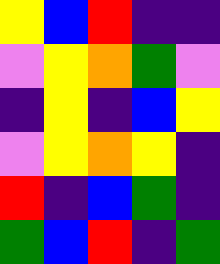[["yellow", "blue", "red", "indigo", "indigo"], ["violet", "yellow", "orange", "green", "violet"], ["indigo", "yellow", "indigo", "blue", "yellow"], ["violet", "yellow", "orange", "yellow", "indigo"], ["red", "indigo", "blue", "green", "indigo"], ["green", "blue", "red", "indigo", "green"]]